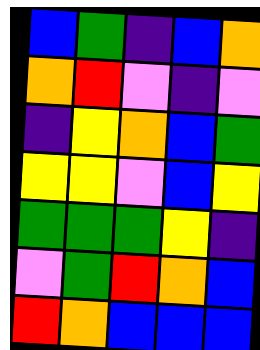[["blue", "green", "indigo", "blue", "orange"], ["orange", "red", "violet", "indigo", "violet"], ["indigo", "yellow", "orange", "blue", "green"], ["yellow", "yellow", "violet", "blue", "yellow"], ["green", "green", "green", "yellow", "indigo"], ["violet", "green", "red", "orange", "blue"], ["red", "orange", "blue", "blue", "blue"]]